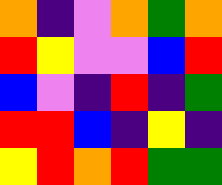[["orange", "indigo", "violet", "orange", "green", "orange"], ["red", "yellow", "violet", "violet", "blue", "red"], ["blue", "violet", "indigo", "red", "indigo", "green"], ["red", "red", "blue", "indigo", "yellow", "indigo"], ["yellow", "red", "orange", "red", "green", "green"]]